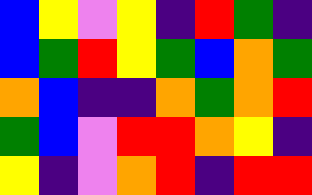[["blue", "yellow", "violet", "yellow", "indigo", "red", "green", "indigo"], ["blue", "green", "red", "yellow", "green", "blue", "orange", "green"], ["orange", "blue", "indigo", "indigo", "orange", "green", "orange", "red"], ["green", "blue", "violet", "red", "red", "orange", "yellow", "indigo"], ["yellow", "indigo", "violet", "orange", "red", "indigo", "red", "red"]]